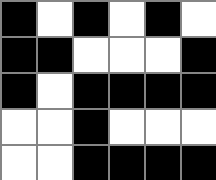[["black", "white", "black", "white", "black", "white"], ["black", "black", "white", "white", "white", "black"], ["black", "white", "black", "black", "black", "black"], ["white", "white", "black", "white", "white", "white"], ["white", "white", "black", "black", "black", "black"]]